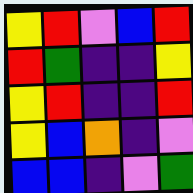[["yellow", "red", "violet", "blue", "red"], ["red", "green", "indigo", "indigo", "yellow"], ["yellow", "red", "indigo", "indigo", "red"], ["yellow", "blue", "orange", "indigo", "violet"], ["blue", "blue", "indigo", "violet", "green"]]